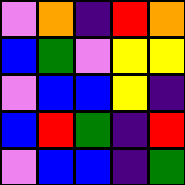[["violet", "orange", "indigo", "red", "orange"], ["blue", "green", "violet", "yellow", "yellow"], ["violet", "blue", "blue", "yellow", "indigo"], ["blue", "red", "green", "indigo", "red"], ["violet", "blue", "blue", "indigo", "green"]]